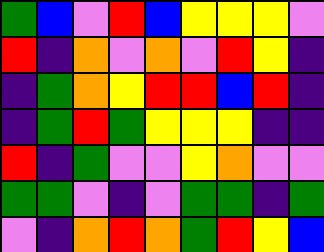[["green", "blue", "violet", "red", "blue", "yellow", "yellow", "yellow", "violet"], ["red", "indigo", "orange", "violet", "orange", "violet", "red", "yellow", "indigo"], ["indigo", "green", "orange", "yellow", "red", "red", "blue", "red", "indigo"], ["indigo", "green", "red", "green", "yellow", "yellow", "yellow", "indigo", "indigo"], ["red", "indigo", "green", "violet", "violet", "yellow", "orange", "violet", "violet"], ["green", "green", "violet", "indigo", "violet", "green", "green", "indigo", "green"], ["violet", "indigo", "orange", "red", "orange", "green", "red", "yellow", "blue"]]